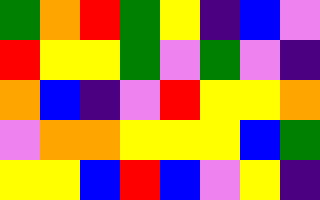[["green", "orange", "red", "green", "yellow", "indigo", "blue", "violet"], ["red", "yellow", "yellow", "green", "violet", "green", "violet", "indigo"], ["orange", "blue", "indigo", "violet", "red", "yellow", "yellow", "orange"], ["violet", "orange", "orange", "yellow", "yellow", "yellow", "blue", "green"], ["yellow", "yellow", "blue", "red", "blue", "violet", "yellow", "indigo"]]